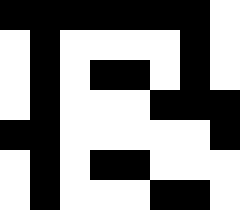[["black", "black", "black", "black", "black", "black", "black", "white"], ["white", "black", "white", "white", "white", "white", "black", "white"], ["white", "black", "white", "black", "black", "white", "black", "white"], ["white", "black", "white", "white", "white", "black", "black", "black"], ["black", "black", "white", "white", "white", "white", "white", "black"], ["white", "black", "white", "black", "black", "white", "white", "white"], ["white", "black", "white", "white", "white", "black", "black", "white"]]